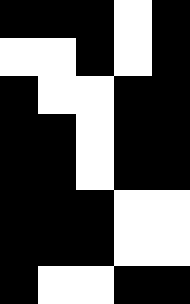[["black", "black", "black", "white", "black"], ["white", "white", "black", "white", "black"], ["black", "white", "white", "black", "black"], ["black", "black", "white", "black", "black"], ["black", "black", "white", "black", "black"], ["black", "black", "black", "white", "white"], ["black", "black", "black", "white", "white"], ["black", "white", "white", "black", "black"]]